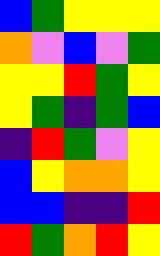[["blue", "green", "yellow", "yellow", "yellow"], ["orange", "violet", "blue", "violet", "green"], ["yellow", "yellow", "red", "green", "yellow"], ["yellow", "green", "indigo", "green", "blue"], ["indigo", "red", "green", "violet", "yellow"], ["blue", "yellow", "orange", "orange", "yellow"], ["blue", "blue", "indigo", "indigo", "red"], ["red", "green", "orange", "red", "yellow"]]